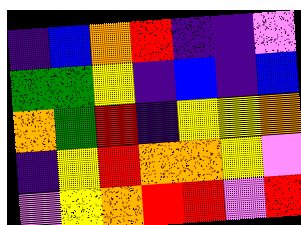[["indigo", "blue", "orange", "red", "indigo", "indigo", "violet"], ["green", "green", "yellow", "indigo", "blue", "indigo", "blue"], ["orange", "green", "red", "indigo", "yellow", "yellow", "orange"], ["indigo", "yellow", "red", "orange", "orange", "yellow", "violet"], ["violet", "yellow", "orange", "red", "red", "violet", "red"]]